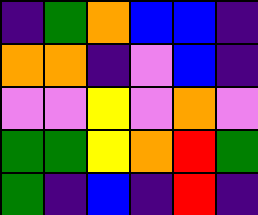[["indigo", "green", "orange", "blue", "blue", "indigo"], ["orange", "orange", "indigo", "violet", "blue", "indigo"], ["violet", "violet", "yellow", "violet", "orange", "violet"], ["green", "green", "yellow", "orange", "red", "green"], ["green", "indigo", "blue", "indigo", "red", "indigo"]]